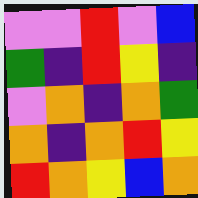[["violet", "violet", "red", "violet", "blue"], ["green", "indigo", "red", "yellow", "indigo"], ["violet", "orange", "indigo", "orange", "green"], ["orange", "indigo", "orange", "red", "yellow"], ["red", "orange", "yellow", "blue", "orange"]]